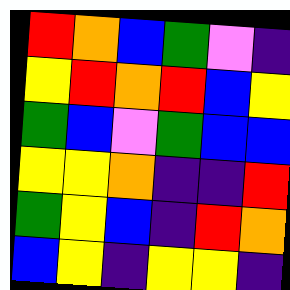[["red", "orange", "blue", "green", "violet", "indigo"], ["yellow", "red", "orange", "red", "blue", "yellow"], ["green", "blue", "violet", "green", "blue", "blue"], ["yellow", "yellow", "orange", "indigo", "indigo", "red"], ["green", "yellow", "blue", "indigo", "red", "orange"], ["blue", "yellow", "indigo", "yellow", "yellow", "indigo"]]